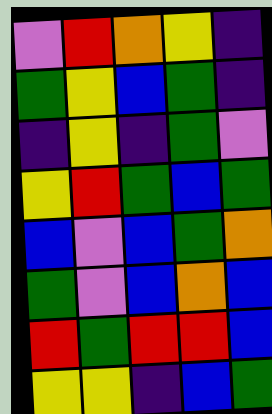[["violet", "red", "orange", "yellow", "indigo"], ["green", "yellow", "blue", "green", "indigo"], ["indigo", "yellow", "indigo", "green", "violet"], ["yellow", "red", "green", "blue", "green"], ["blue", "violet", "blue", "green", "orange"], ["green", "violet", "blue", "orange", "blue"], ["red", "green", "red", "red", "blue"], ["yellow", "yellow", "indigo", "blue", "green"]]